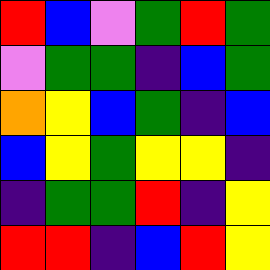[["red", "blue", "violet", "green", "red", "green"], ["violet", "green", "green", "indigo", "blue", "green"], ["orange", "yellow", "blue", "green", "indigo", "blue"], ["blue", "yellow", "green", "yellow", "yellow", "indigo"], ["indigo", "green", "green", "red", "indigo", "yellow"], ["red", "red", "indigo", "blue", "red", "yellow"]]